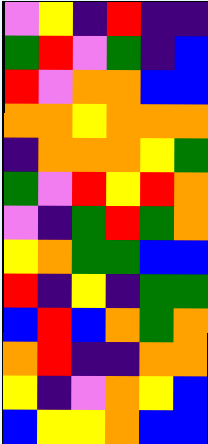[["violet", "yellow", "indigo", "red", "indigo", "indigo"], ["green", "red", "violet", "green", "indigo", "blue"], ["red", "violet", "orange", "orange", "blue", "blue"], ["orange", "orange", "yellow", "orange", "orange", "orange"], ["indigo", "orange", "orange", "orange", "yellow", "green"], ["green", "violet", "red", "yellow", "red", "orange"], ["violet", "indigo", "green", "red", "green", "orange"], ["yellow", "orange", "green", "green", "blue", "blue"], ["red", "indigo", "yellow", "indigo", "green", "green"], ["blue", "red", "blue", "orange", "green", "orange"], ["orange", "red", "indigo", "indigo", "orange", "orange"], ["yellow", "indigo", "violet", "orange", "yellow", "blue"], ["blue", "yellow", "yellow", "orange", "blue", "blue"]]